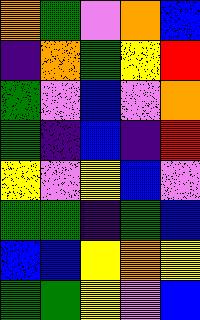[["orange", "green", "violet", "orange", "blue"], ["indigo", "orange", "green", "yellow", "red"], ["green", "violet", "blue", "violet", "orange"], ["green", "indigo", "blue", "indigo", "red"], ["yellow", "violet", "yellow", "blue", "violet"], ["green", "green", "indigo", "green", "blue"], ["blue", "blue", "yellow", "orange", "yellow"], ["green", "green", "yellow", "violet", "blue"]]